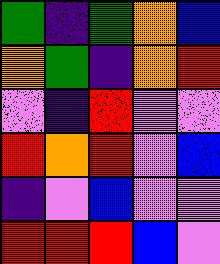[["green", "indigo", "green", "orange", "blue"], ["orange", "green", "indigo", "orange", "red"], ["violet", "indigo", "red", "violet", "violet"], ["red", "orange", "red", "violet", "blue"], ["indigo", "violet", "blue", "violet", "violet"], ["red", "red", "red", "blue", "violet"]]